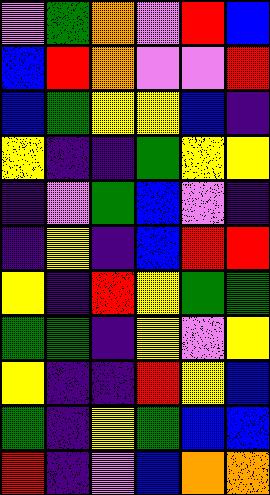[["violet", "green", "orange", "violet", "red", "blue"], ["blue", "red", "orange", "violet", "violet", "red"], ["blue", "green", "yellow", "yellow", "blue", "indigo"], ["yellow", "indigo", "indigo", "green", "yellow", "yellow"], ["indigo", "violet", "green", "blue", "violet", "indigo"], ["indigo", "yellow", "indigo", "blue", "red", "red"], ["yellow", "indigo", "red", "yellow", "green", "green"], ["green", "green", "indigo", "yellow", "violet", "yellow"], ["yellow", "indigo", "indigo", "red", "yellow", "blue"], ["green", "indigo", "yellow", "green", "blue", "blue"], ["red", "indigo", "violet", "blue", "orange", "orange"]]